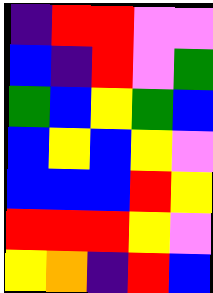[["indigo", "red", "red", "violet", "violet"], ["blue", "indigo", "red", "violet", "green"], ["green", "blue", "yellow", "green", "blue"], ["blue", "yellow", "blue", "yellow", "violet"], ["blue", "blue", "blue", "red", "yellow"], ["red", "red", "red", "yellow", "violet"], ["yellow", "orange", "indigo", "red", "blue"]]